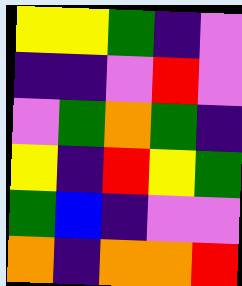[["yellow", "yellow", "green", "indigo", "violet"], ["indigo", "indigo", "violet", "red", "violet"], ["violet", "green", "orange", "green", "indigo"], ["yellow", "indigo", "red", "yellow", "green"], ["green", "blue", "indigo", "violet", "violet"], ["orange", "indigo", "orange", "orange", "red"]]